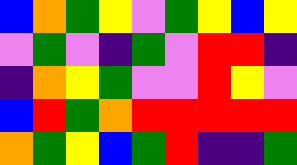[["blue", "orange", "green", "yellow", "violet", "green", "yellow", "blue", "yellow"], ["violet", "green", "violet", "indigo", "green", "violet", "red", "red", "indigo"], ["indigo", "orange", "yellow", "green", "violet", "violet", "red", "yellow", "violet"], ["blue", "red", "green", "orange", "red", "red", "red", "red", "red"], ["orange", "green", "yellow", "blue", "green", "red", "indigo", "indigo", "green"]]